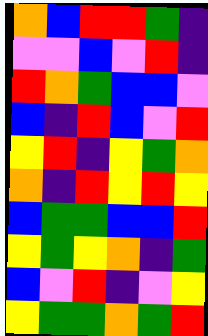[["orange", "blue", "red", "red", "green", "indigo"], ["violet", "violet", "blue", "violet", "red", "indigo"], ["red", "orange", "green", "blue", "blue", "violet"], ["blue", "indigo", "red", "blue", "violet", "red"], ["yellow", "red", "indigo", "yellow", "green", "orange"], ["orange", "indigo", "red", "yellow", "red", "yellow"], ["blue", "green", "green", "blue", "blue", "red"], ["yellow", "green", "yellow", "orange", "indigo", "green"], ["blue", "violet", "red", "indigo", "violet", "yellow"], ["yellow", "green", "green", "orange", "green", "red"]]